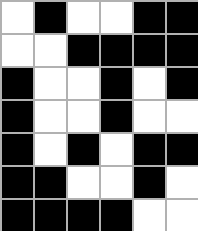[["white", "black", "white", "white", "black", "black"], ["white", "white", "black", "black", "black", "black"], ["black", "white", "white", "black", "white", "black"], ["black", "white", "white", "black", "white", "white"], ["black", "white", "black", "white", "black", "black"], ["black", "black", "white", "white", "black", "white"], ["black", "black", "black", "black", "white", "white"]]